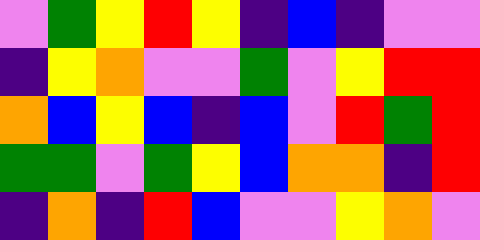[["violet", "green", "yellow", "red", "yellow", "indigo", "blue", "indigo", "violet", "violet"], ["indigo", "yellow", "orange", "violet", "violet", "green", "violet", "yellow", "red", "red"], ["orange", "blue", "yellow", "blue", "indigo", "blue", "violet", "red", "green", "red"], ["green", "green", "violet", "green", "yellow", "blue", "orange", "orange", "indigo", "red"], ["indigo", "orange", "indigo", "red", "blue", "violet", "violet", "yellow", "orange", "violet"]]